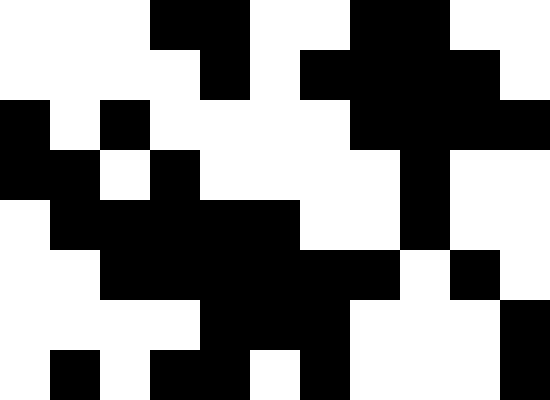[["white", "white", "white", "black", "black", "white", "white", "black", "black", "white", "white"], ["white", "white", "white", "white", "black", "white", "black", "black", "black", "black", "white"], ["black", "white", "black", "white", "white", "white", "white", "black", "black", "black", "black"], ["black", "black", "white", "black", "white", "white", "white", "white", "black", "white", "white"], ["white", "black", "black", "black", "black", "black", "white", "white", "black", "white", "white"], ["white", "white", "black", "black", "black", "black", "black", "black", "white", "black", "white"], ["white", "white", "white", "white", "black", "black", "black", "white", "white", "white", "black"], ["white", "black", "white", "black", "black", "white", "black", "white", "white", "white", "black"]]